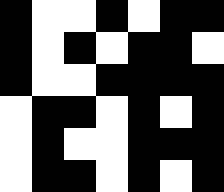[["black", "white", "white", "black", "white", "black", "black"], ["black", "white", "black", "white", "black", "black", "white"], ["black", "white", "white", "black", "black", "black", "black"], ["white", "black", "black", "white", "black", "white", "black"], ["white", "black", "white", "white", "black", "black", "black"], ["white", "black", "black", "white", "black", "white", "black"]]